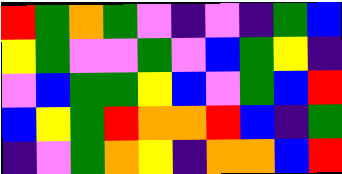[["red", "green", "orange", "green", "violet", "indigo", "violet", "indigo", "green", "blue"], ["yellow", "green", "violet", "violet", "green", "violet", "blue", "green", "yellow", "indigo"], ["violet", "blue", "green", "green", "yellow", "blue", "violet", "green", "blue", "red"], ["blue", "yellow", "green", "red", "orange", "orange", "red", "blue", "indigo", "green"], ["indigo", "violet", "green", "orange", "yellow", "indigo", "orange", "orange", "blue", "red"]]